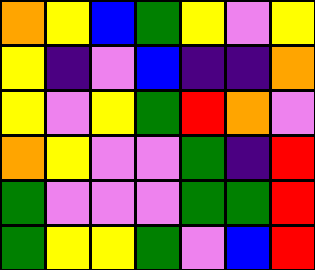[["orange", "yellow", "blue", "green", "yellow", "violet", "yellow"], ["yellow", "indigo", "violet", "blue", "indigo", "indigo", "orange"], ["yellow", "violet", "yellow", "green", "red", "orange", "violet"], ["orange", "yellow", "violet", "violet", "green", "indigo", "red"], ["green", "violet", "violet", "violet", "green", "green", "red"], ["green", "yellow", "yellow", "green", "violet", "blue", "red"]]